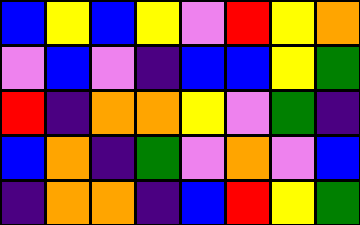[["blue", "yellow", "blue", "yellow", "violet", "red", "yellow", "orange"], ["violet", "blue", "violet", "indigo", "blue", "blue", "yellow", "green"], ["red", "indigo", "orange", "orange", "yellow", "violet", "green", "indigo"], ["blue", "orange", "indigo", "green", "violet", "orange", "violet", "blue"], ["indigo", "orange", "orange", "indigo", "blue", "red", "yellow", "green"]]